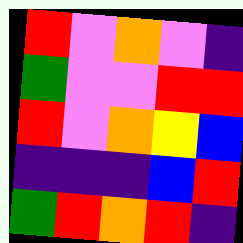[["red", "violet", "orange", "violet", "indigo"], ["green", "violet", "violet", "red", "red"], ["red", "violet", "orange", "yellow", "blue"], ["indigo", "indigo", "indigo", "blue", "red"], ["green", "red", "orange", "red", "indigo"]]